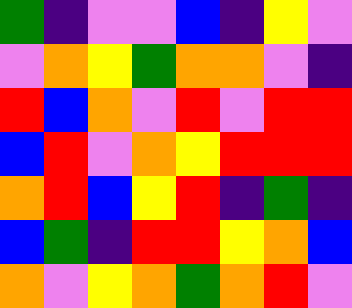[["green", "indigo", "violet", "violet", "blue", "indigo", "yellow", "violet"], ["violet", "orange", "yellow", "green", "orange", "orange", "violet", "indigo"], ["red", "blue", "orange", "violet", "red", "violet", "red", "red"], ["blue", "red", "violet", "orange", "yellow", "red", "red", "red"], ["orange", "red", "blue", "yellow", "red", "indigo", "green", "indigo"], ["blue", "green", "indigo", "red", "red", "yellow", "orange", "blue"], ["orange", "violet", "yellow", "orange", "green", "orange", "red", "violet"]]